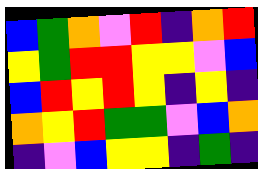[["blue", "green", "orange", "violet", "red", "indigo", "orange", "red"], ["yellow", "green", "red", "red", "yellow", "yellow", "violet", "blue"], ["blue", "red", "yellow", "red", "yellow", "indigo", "yellow", "indigo"], ["orange", "yellow", "red", "green", "green", "violet", "blue", "orange"], ["indigo", "violet", "blue", "yellow", "yellow", "indigo", "green", "indigo"]]